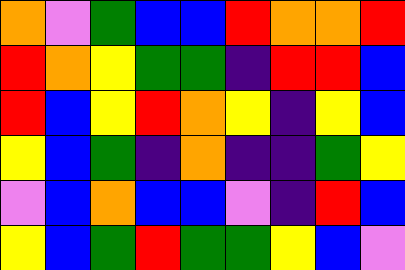[["orange", "violet", "green", "blue", "blue", "red", "orange", "orange", "red"], ["red", "orange", "yellow", "green", "green", "indigo", "red", "red", "blue"], ["red", "blue", "yellow", "red", "orange", "yellow", "indigo", "yellow", "blue"], ["yellow", "blue", "green", "indigo", "orange", "indigo", "indigo", "green", "yellow"], ["violet", "blue", "orange", "blue", "blue", "violet", "indigo", "red", "blue"], ["yellow", "blue", "green", "red", "green", "green", "yellow", "blue", "violet"]]